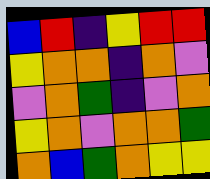[["blue", "red", "indigo", "yellow", "red", "red"], ["yellow", "orange", "orange", "indigo", "orange", "violet"], ["violet", "orange", "green", "indigo", "violet", "orange"], ["yellow", "orange", "violet", "orange", "orange", "green"], ["orange", "blue", "green", "orange", "yellow", "yellow"]]